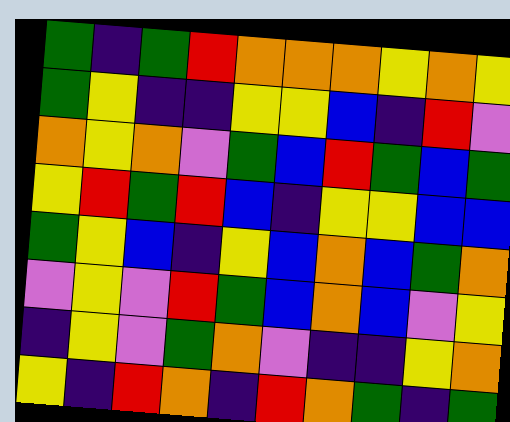[["green", "indigo", "green", "red", "orange", "orange", "orange", "yellow", "orange", "yellow"], ["green", "yellow", "indigo", "indigo", "yellow", "yellow", "blue", "indigo", "red", "violet"], ["orange", "yellow", "orange", "violet", "green", "blue", "red", "green", "blue", "green"], ["yellow", "red", "green", "red", "blue", "indigo", "yellow", "yellow", "blue", "blue"], ["green", "yellow", "blue", "indigo", "yellow", "blue", "orange", "blue", "green", "orange"], ["violet", "yellow", "violet", "red", "green", "blue", "orange", "blue", "violet", "yellow"], ["indigo", "yellow", "violet", "green", "orange", "violet", "indigo", "indigo", "yellow", "orange"], ["yellow", "indigo", "red", "orange", "indigo", "red", "orange", "green", "indigo", "green"]]